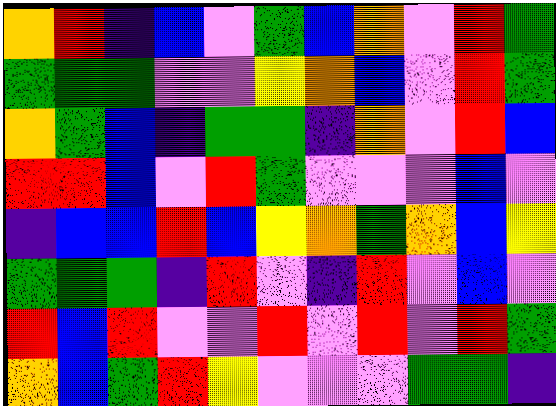[["orange", "red", "indigo", "blue", "violet", "green", "blue", "orange", "violet", "red", "green"], ["green", "green", "green", "violet", "violet", "yellow", "orange", "blue", "violet", "red", "green"], ["orange", "green", "blue", "indigo", "green", "green", "indigo", "orange", "violet", "red", "blue"], ["red", "red", "blue", "violet", "red", "green", "violet", "violet", "violet", "blue", "violet"], ["indigo", "blue", "blue", "red", "blue", "yellow", "orange", "green", "orange", "blue", "yellow"], ["green", "green", "green", "indigo", "red", "violet", "indigo", "red", "violet", "blue", "violet"], ["red", "blue", "red", "violet", "violet", "red", "violet", "red", "violet", "red", "green"], ["orange", "blue", "green", "red", "yellow", "violet", "violet", "violet", "green", "green", "indigo"]]